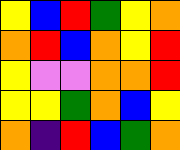[["yellow", "blue", "red", "green", "yellow", "orange"], ["orange", "red", "blue", "orange", "yellow", "red"], ["yellow", "violet", "violet", "orange", "orange", "red"], ["yellow", "yellow", "green", "orange", "blue", "yellow"], ["orange", "indigo", "red", "blue", "green", "orange"]]